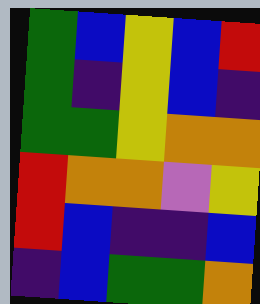[["green", "blue", "yellow", "blue", "red"], ["green", "indigo", "yellow", "blue", "indigo"], ["green", "green", "yellow", "orange", "orange"], ["red", "orange", "orange", "violet", "yellow"], ["red", "blue", "indigo", "indigo", "blue"], ["indigo", "blue", "green", "green", "orange"]]